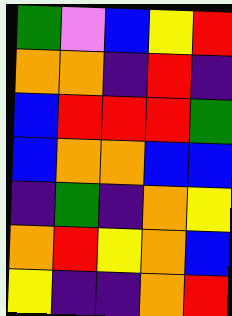[["green", "violet", "blue", "yellow", "red"], ["orange", "orange", "indigo", "red", "indigo"], ["blue", "red", "red", "red", "green"], ["blue", "orange", "orange", "blue", "blue"], ["indigo", "green", "indigo", "orange", "yellow"], ["orange", "red", "yellow", "orange", "blue"], ["yellow", "indigo", "indigo", "orange", "red"]]